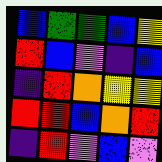[["blue", "green", "green", "blue", "yellow"], ["red", "blue", "violet", "indigo", "blue"], ["indigo", "red", "orange", "yellow", "yellow"], ["red", "red", "blue", "orange", "red"], ["indigo", "red", "violet", "blue", "violet"]]